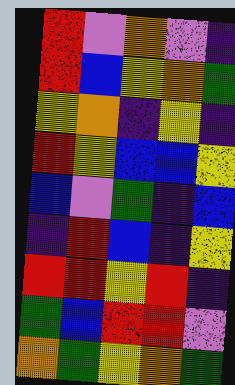[["red", "violet", "orange", "violet", "indigo"], ["red", "blue", "yellow", "orange", "green"], ["yellow", "orange", "indigo", "yellow", "indigo"], ["red", "yellow", "blue", "blue", "yellow"], ["blue", "violet", "green", "indigo", "blue"], ["indigo", "red", "blue", "indigo", "yellow"], ["red", "red", "yellow", "red", "indigo"], ["green", "blue", "red", "red", "violet"], ["orange", "green", "yellow", "orange", "green"]]